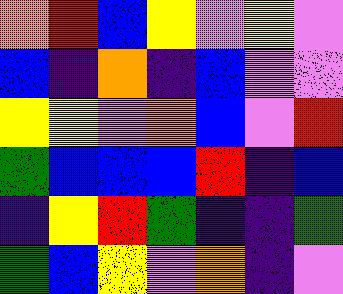[["orange", "red", "blue", "yellow", "violet", "yellow", "violet"], ["blue", "indigo", "orange", "indigo", "blue", "violet", "violet"], ["yellow", "yellow", "violet", "orange", "blue", "violet", "red"], ["green", "blue", "blue", "blue", "red", "indigo", "blue"], ["indigo", "yellow", "red", "green", "indigo", "indigo", "green"], ["green", "blue", "yellow", "violet", "orange", "indigo", "violet"]]